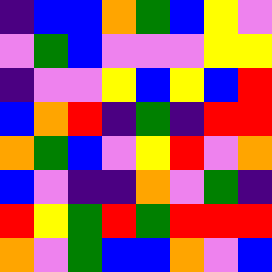[["indigo", "blue", "blue", "orange", "green", "blue", "yellow", "violet"], ["violet", "green", "blue", "violet", "violet", "violet", "yellow", "yellow"], ["indigo", "violet", "violet", "yellow", "blue", "yellow", "blue", "red"], ["blue", "orange", "red", "indigo", "green", "indigo", "red", "red"], ["orange", "green", "blue", "violet", "yellow", "red", "violet", "orange"], ["blue", "violet", "indigo", "indigo", "orange", "violet", "green", "indigo"], ["red", "yellow", "green", "red", "green", "red", "red", "red"], ["orange", "violet", "green", "blue", "blue", "orange", "violet", "blue"]]